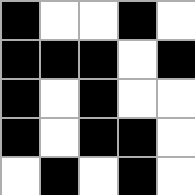[["black", "white", "white", "black", "white"], ["black", "black", "black", "white", "black"], ["black", "white", "black", "white", "white"], ["black", "white", "black", "black", "white"], ["white", "black", "white", "black", "white"]]